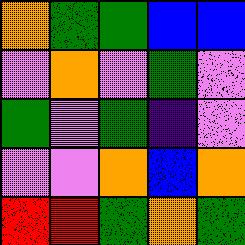[["orange", "green", "green", "blue", "blue"], ["violet", "orange", "violet", "green", "violet"], ["green", "violet", "green", "indigo", "violet"], ["violet", "violet", "orange", "blue", "orange"], ["red", "red", "green", "orange", "green"]]